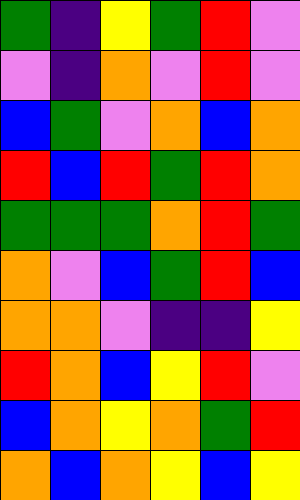[["green", "indigo", "yellow", "green", "red", "violet"], ["violet", "indigo", "orange", "violet", "red", "violet"], ["blue", "green", "violet", "orange", "blue", "orange"], ["red", "blue", "red", "green", "red", "orange"], ["green", "green", "green", "orange", "red", "green"], ["orange", "violet", "blue", "green", "red", "blue"], ["orange", "orange", "violet", "indigo", "indigo", "yellow"], ["red", "orange", "blue", "yellow", "red", "violet"], ["blue", "orange", "yellow", "orange", "green", "red"], ["orange", "blue", "orange", "yellow", "blue", "yellow"]]